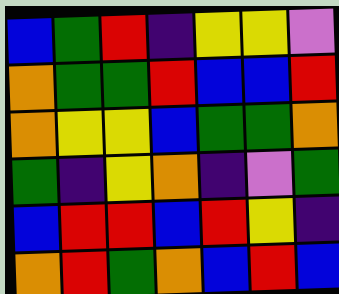[["blue", "green", "red", "indigo", "yellow", "yellow", "violet"], ["orange", "green", "green", "red", "blue", "blue", "red"], ["orange", "yellow", "yellow", "blue", "green", "green", "orange"], ["green", "indigo", "yellow", "orange", "indigo", "violet", "green"], ["blue", "red", "red", "blue", "red", "yellow", "indigo"], ["orange", "red", "green", "orange", "blue", "red", "blue"]]